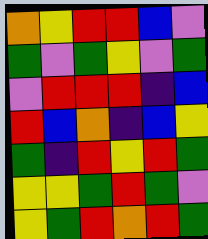[["orange", "yellow", "red", "red", "blue", "violet"], ["green", "violet", "green", "yellow", "violet", "green"], ["violet", "red", "red", "red", "indigo", "blue"], ["red", "blue", "orange", "indigo", "blue", "yellow"], ["green", "indigo", "red", "yellow", "red", "green"], ["yellow", "yellow", "green", "red", "green", "violet"], ["yellow", "green", "red", "orange", "red", "green"]]